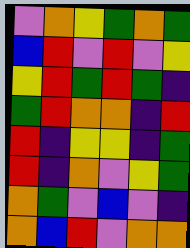[["violet", "orange", "yellow", "green", "orange", "green"], ["blue", "red", "violet", "red", "violet", "yellow"], ["yellow", "red", "green", "red", "green", "indigo"], ["green", "red", "orange", "orange", "indigo", "red"], ["red", "indigo", "yellow", "yellow", "indigo", "green"], ["red", "indigo", "orange", "violet", "yellow", "green"], ["orange", "green", "violet", "blue", "violet", "indigo"], ["orange", "blue", "red", "violet", "orange", "orange"]]